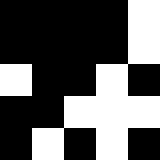[["black", "black", "black", "black", "white"], ["black", "black", "black", "black", "white"], ["white", "black", "black", "white", "black"], ["black", "black", "white", "white", "white"], ["black", "white", "black", "white", "black"]]